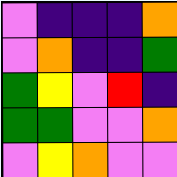[["violet", "indigo", "indigo", "indigo", "orange"], ["violet", "orange", "indigo", "indigo", "green"], ["green", "yellow", "violet", "red", "indigo"], ["green", "green", "violet", "violet", "orange"], ["violet", "yellow", "orange", "violet", "violet"]]